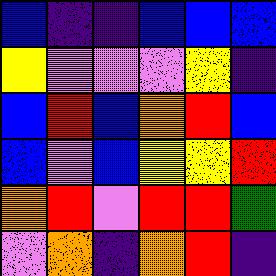[["blue", "indigo", "indigo", "blue", "blue", "blue"], ["yellow", "violet", "violet", "violet", "yellow", "indigo"], ["blue", "red", "blue", "orange", "red", "blue"], ["blue", "violet", "blue", "yellow", "yellow", "red"], ["orange", "red", "violet", "red", "red", "green"], ["violet", "orange", "indigo", "orange", "red", "indigo"]]